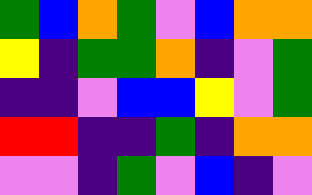[["green", "blue", "orange", "green", "violet", "blue", "orange", "orange"], ["yellow", "indigo", "green", "green", "orange", "indigo", "violet", "green"], ["indigo", "indigo", "violet", "blue", "blue", "yellow", "violet", "green"], ["red", "red", "indigo", "indigo", "green", "indigo", "orange", "orange"], ["violet", "violet", "indigo", "green", "violet", "blue", "indigo", "violet"]]